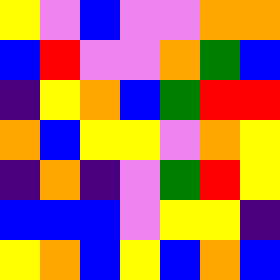[["yellow", "violet", "blue", "violet", "violet", "orange", "orange"], ["blue", "red", "violet", "violet", "orange", "green", "blue"], ["indigo", "yellow", "orange", "blue", "green", "red", "red"], ["orange", "blue", "yellow", "yellow", "violet", "orange", "yellow"], ["indigo", "orange", "indigo", "violet", "green", "red", "yellow"], ["blue", "blue", "blue", "violet", "yellow", "yellow", "indigo"], ["yellow", "orange", "blue", "yellow", "blue", "orange", "blue"]]